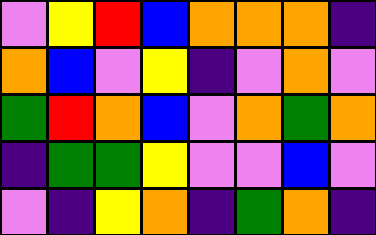[["violet", "yellow", "red", "blue", "orange", "orange", "orange", "indigo"], ["orange", "blue", "violet", "yellow", "indigo", "violet", "orange", "violet"], ["green", "red", "orange", "blue", "violet", "orange", "green", "orange"], ["indigo", "green", "green", "yellow", "violet", "violet", "blue", "violet"], ["violet", "indigo", "yellow", "orange", "indigo", "green", "orange", "indigo"]]